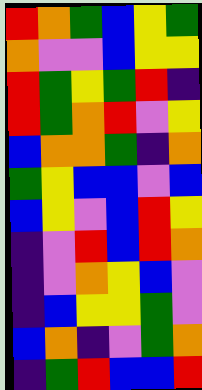[["red", "orange", "green", "blue", "yellow", "green"], ["orange", "violet", "violet", "blue", "yellow", "yellow"], ["red", "green", "yellow", "green", "red", "indigo"], ["red", "green", "orange", "red", "violet", "yellow"], ["blue", "orange", "orange", "green", "indigo", "orange"], ["green", "yellow", "blue", "blue", "violet", "blue"], ["blue", "yellow", "violet", "blue", "red", "yellow"], ["indigo", "violet", "red", "blue", "red", "orange"], ["indigo", "violet", "orange", "yellow", "blue", "violet"], ["indigo", "blue", "yellow", "yellow", "green", "violet"], ["blue", "orange", "indigo", "violet", "green", "orange"], ["indigo", "green", "red", "blue", "blue", "red"]]